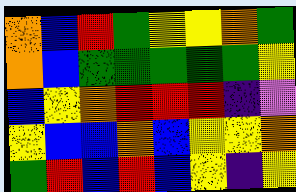[["orange", "blue", "red", "green", "yellow", "yellow", "orange", "green"], ["orange", "blue", "green", "green", "green", "green", "green", "yellow"], ["blue", "yellow", "orange", "red", "red", "red", "indigo", "violet"], ["yellow", "blue", "blue", "orange", "blue", "yellow", "yellow", "orange"], ["green", "red", "blue", "red", "blue", "yellow", "indigo", "yellow"]]